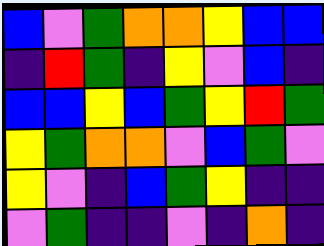[["blue", "violet", "green", "orange", "orange", "yellow", "blue", "blue"], ["indigo", "red", "green", "indigo", "yellow", "violet", "blue", "indigo"], ["blue", "blue", "yellow", "blue", "green", "yellow", "red", "green"], ["yellow", "green", "orange", "orange", "violet", "blue", "green", "violet"], ["yellow", "violet", "indigo", "blue", "green", "yellow", "indigo", "indigo"], ["violet", "green", "indigo", "indigo", "violet", "indigo", "orange", "indigo"]]